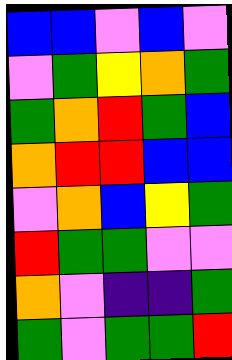[["blue", "blue", "violet", "blue", "violet"], ["violet", "green", "yellow", "orange", "green"], ["green", "orange", "red", "green", "blue"], ["orange", "red", "red", "blue", "blue"], ["violet", "orange", "blue", "yellow", "green"], ["red", "green", "green", "violet", "violet"], ["orange", "violet", "indigo", "indigo", "green"], ["green", "violet", "green", "green", "red"]]